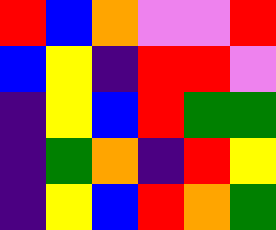[["red", "blue", "orange", "violet", "violet", "red"], ["blue", "yellow", "indigo", "red", "red", "violet"], ["indigo", "yellow", "blue", "red", "green", "green"], ["indigo", "green", "orange", "indigo", "red", "yellow"], ["indigo", "yellow", "blue", "red", "orange", "green"]]